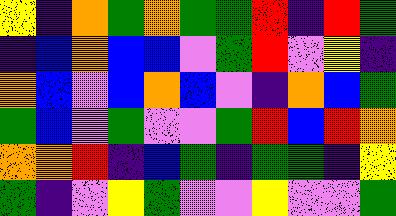[["yellow", "indigo", "orange", "green", "orange", "green", "green", "red", "indigo", "red", "green"], ["indigo", "blue", "orange", "blue", "blue", "violet", "green", "red", "violet", "yellow", "indigo"], ["orange", "blue", "violet", "blue", "orange", "blue", "violet", "indigo", "orange", "blue", "green"], ["green", "blue", "violet", "green", "violet", "violet", "green", "red", "blue", "red", "orange"], ["orange", "orange", "red", "indigo", "blue", "green", "indigo", "green", "green", "indigo", "yellow"], ["green", "indigo", "violet", "yellow", "green", "violet", "violet", "yellow", "violet", "violet", "green"]]